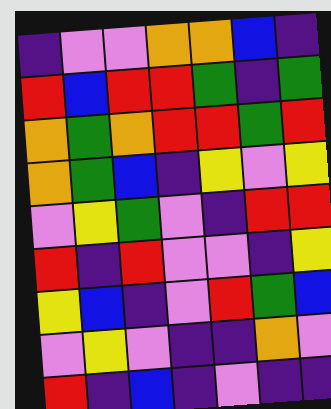[["indigo", "violet", "violet", "orange", "orange", "blue", "indigo"], ["red", "blue", "red", "red", "green", "indigo", "green"], ["orange", "green", "orange", "red", "red", "green", "red"], ["orange", "green", "blue", "indigo", "yellow", "violet", "yellow"], ["violet", "yellow", "green", "violet", "indigo", "red", "red"], ["red", "indigo", "red", "violet", "violet", "indigo", "yellow"], ["yellow", "blue", "indigo", "violet", "red", "green", "blue"], ["violet", "yellow", "violet", "indigo", "indigo", "orange", "violet"], ["red", "indigo", "blue", "indigo", "violet", "indigo", "indigo"]]